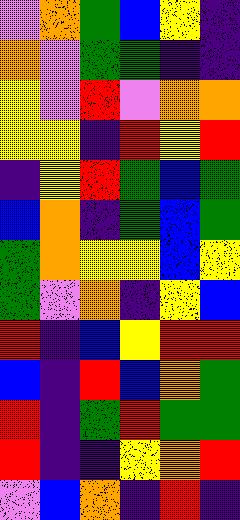[["violet", "orange", "green", "blue", "yellow", "indigo"], ["orange", "violet", "green", "green", "indigo", "indigo"], ["yellow", "violet", "red", "violet", "orange", "orange"], ["yellow", "yellow", "indigo", "red", "yellow", "red"], ["indigo", "yellow", "red", "green", "blue", "green"], ["blue", "orange", "indigo", "green", "blue", "green"], ["green", "orange", "yellow", "yellow", "blue", "yellow"], ["green", "violet", "orange", "indigo", "yellow", "blue"], ["red", "indigo", "blue", "yellow", "red", "red"], ["blue", "indigo", "red", "blue", "orange", "green"], ["red", "indigo", "green", "red", "green", "green"], ["red", "indigo", "indigo", "yellow", "orange", "red"], ["violet", "blue", "orange", "indigo", "red", "indigo"]]